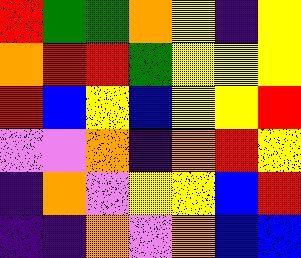[["red", "green", "green", "orange", "yellow", "indigo", "yellow"], ["orange", "red", "red", "green", "yellow", "yellow", "yellow"], ["red", "blue", "yellow", "blue", "yellow", "yellow", "red"], ["violet", "violet", "orange", "indigo", "orange", "red", "yellow"], ["indigo", "orange", "violet", "yellow", "yellow", "blue", "red"], ["indigo", "indigo", "orange", "violet", "orange", "blue", "blue"]]